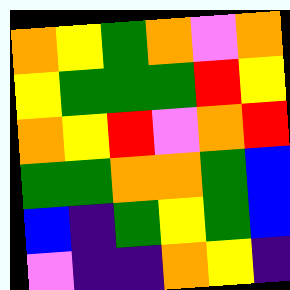[["orange", "yellow", "green", "orange", "violet", "orange"], ["yellow", "green", "green", "green", "red", "yellow"], ["orange", "yellow", "red", "violet", "orange", "red"], ["green", "green", "orange", "orange", "green", "blue"], ["blue", "indigo", "green", "yellow", "green", "blue"], ["violet", "indigo", "indigo", "orange", "yellow", "indigo"]]